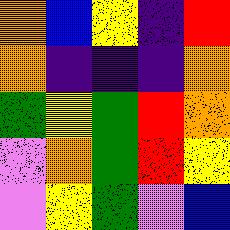[["orange", "blue", "yellow", "indigo", "red"], ["orange", "indigo", "indigo", "indigo", "orange"], ["green", "yellow", "green", "red", "orange"], ["violet", "orange", "green", "red", "yellow"], ["violet", "yellow", "green", "violet", "blue"]]